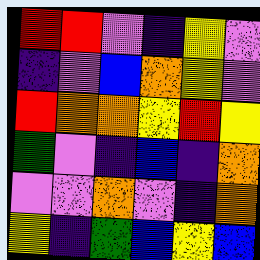[["red", "red", "violet", "indigo", "yellow", "violet"], ["indigo", "violet", "blue", "orange", "yellow", "violet"], ["red", "orange", "orange", "yellow", "red", "yellow"], ["green", "violet", "indigo", "blue", "indigo", "orange"], ["violet", "violet", "orange", "violet", "indigo", "orange"], ["yellow", "indigo", "green", "blue", "yellow", "blue"]]